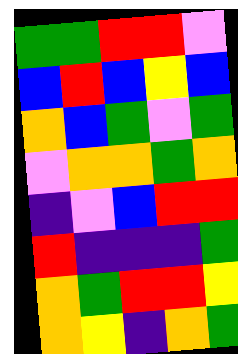[["green", "green", "red", "red", "violet"], ["blue", "red", "blue", "yellow", "blue"], ["orange", "blue", "green", "violet", "green"], ["violet", "orange", "orange", "green", "orange"], ["indigo", "violet", "blue", "red", "red"], ["red", "indigo", "indigo", "indigo", "green"], ["orange", "green", "red", "red", "yellow"], ["orange", "yellow", "indigo", "orange", "green"]]